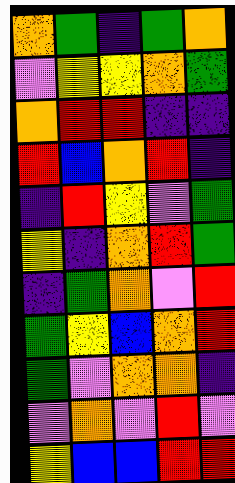[["orange", "green", "indigo", "green", "orange"], ["violet", "yellow", "yellow", "orange", "green"], ["orange", "red", "red", "indigo", "indigo"], ["red", "blue", "orange", "red", "indigo"], ["indigo", "red", "yellow", "violet", "green"], ["yellow", "indigo", "orange", "red", "green"], ["indigo", "green", "orange", "violet", "red"], ["green", "yellow", "blue", "orange", "red"], ["green", "violet", "orange", "orange", "indigo"], ["violet", "orange", "violet", "red", "violet"], ["yellow", "blue", "blue", "red", "red"]]